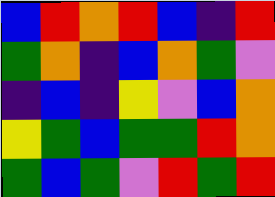[["blue", "red", "orange", "red", "blue", "indigo", "red"], ["green", "orange", "indigo", "blue", "orange", "green", "violet"], ["indigo", "blue", "indigo", "yellow", "violet", "blue", "orange"], ["yellow", "green", "blue", "green", "green", "red", "orange"], ["green", "blue", "green", "violet", "red", "green", "red"]]